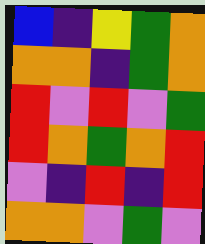[["blue", "indigo", "yellow", "green", "orange"], ["orange", "orange", "indigo", "green", "orange"], ["red", "violet", "red", "violet", "green"], ["red", "orange", "green", "orange", "red"], ["violet", "indigo", "red", "indigo", "red"], ["orange", "orange", "violet", "green", "violet"]]